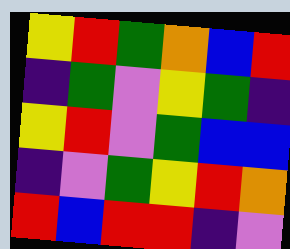[["yellow", "red", "green", "orange", "blue", "red"], ["indigo", "green", "violet", "yellow", "green", "indigo"], ["yellow", "red", "violet", "green", "blue", "blue"], ["indigo", "violet", "green", "yellow", "red", "orange"], ["red", "blue", "red", "red", "indigo", "violet"]]